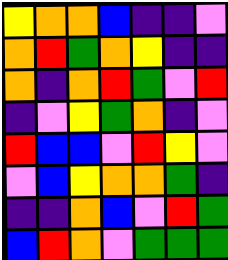[["yellow", "orange", "orange", "blue", "indigo", "indigo", "violet"], ["orange", "red", "green", "orange", "yellow", "indigo", "indigo"], ["orange", "indigo", "orange", "red", "green", "violet", "red"], ["indigo", "violet", "yellow", "green", "orange", "indigo", "violet"], ["red", "blue", "blue", "violet", "red", "yellow", "violet"], ["violet", "blue", "yellow", "orange", "orange", "green", "indigo"], ["indigo", "indigo", "orange", "blue", "violet", "red", "green"], ["blue", "red", "orange", "violet", "green", "green", "green"]]